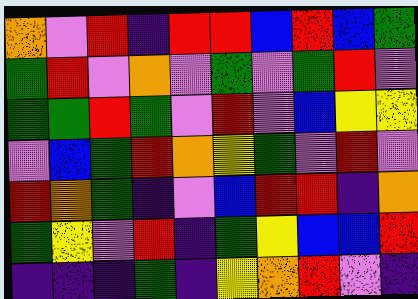[["orange", "violet", "red", "indigo", "red", "red", "blue", "red", "blue", "green"], ["green", "red", "violet", "orange", "violet", "green", "violet", "green", "red", "violet"], ["green", "green", "red", "green", "violet", "red", "violet", "blue", "yellow", "yellow"], ["violet", "blue", "green", "red", "orange", "yellow", "green", "violet", "red", "violet"], ["red", "orange", "green", "indigo", "violet", "blue", "red", "red", "indigo", "orange"], ["green", "yellow", "violet", "red", "indigo", "green", "yellow", "blue", "blue", "red"], ["indigo", "indigo", "indigo", "green", "indigo", "yellow", "orange", "red", "violet", "indigo"]]